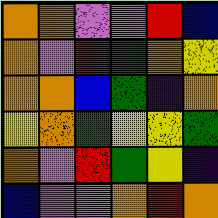[["orange", "orange", "violet", "violet", "red", "blue"], ["orange", "violet", "red", "green", "orange", "yellow"], ["orange", "orange", "blue", "green", "indigo", "orange"], ["yellow", "orange", "green", "yellow", "yellow", "green"], ["orange", "violet", "red", "green", "yellow", "indigo"], ["blue", "violet", "violet", "orange", "red", "orange"]]